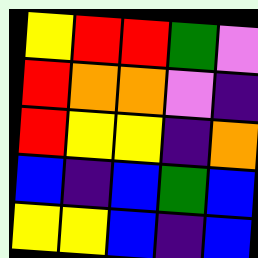[["yellow", "red", "red", "green", "violet"], ["red", "orange", "orange", "violet", "indigo"], ["red", "yellow", "yellow", "indigo", "orange"], ["blue", "indigo", "blue", "green", "blue"], ["yellow", "yellow", "blue", "indigo", "blue"]]